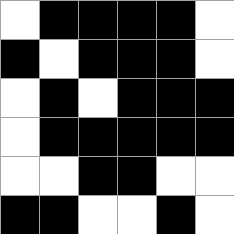[["white", "black", "black", "black", "black", "white"], ["black", "white", "black", "black", "black", "white"], ["white", "black", "white", "black", "black", "black"], ["white", "black", "black", "black", "black", "black"], ["white", "white", "black", "black", "white", "white"], ["black", "black", "white", "white", "black", "white"]]